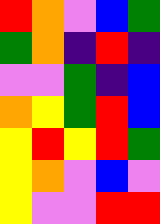[["red", "orange", "violet", "blue", "green"], ["green", "orange", "indigo", "red", "indigo"], ["violet", "violet", "green", "indigo", "blue"], ["orange", "yellow", "green", "red", "blue"], ["yellow", "red", "yellow", "red", "green"], ["yellow", "orange", "violet", "blue", "violet"], ["yellow", "violet", "violet", "red", "red"]]